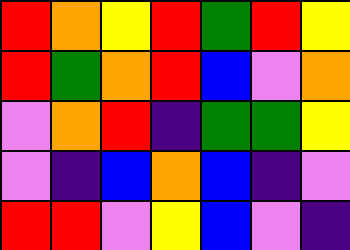[["red", "orange", "yellow", "red", "green", "red", "yellow"], ["red", "green", "orange", "red", "blue", "violet", "orange"], ["violet", "orange", "red", "indigo", "green", "green", "yellow"], ["violet", "indigo", "blue", "orange", "blue", "indigo", "violet"], ["red", "red", "violet", "yellow", "blue", "violet", "indigo"]]